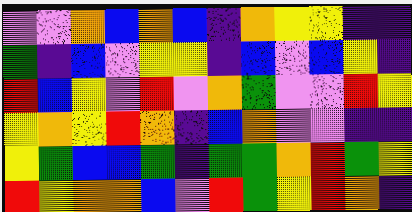[["violet", "violet", "orange", "blue", "orange", "blue", "indigo", "orange", "yellow", "yellow", "indigo", "indigo"], ["green", "indigo", "blue", "violet", "yellow", "yellow", "indigo", "blue", "violet", "blue", "yellow", "indigo"], ["red", "blue", "yellow", "violet", "red", "violet", "orange", "green", "violet", "violet", "red", "yellow"], ["yellow", "orange", "yellow", "red", "orange", "indigo", "blue", "orange", "violet", "violet", "indigo", "indigo"], ["yellow", "green", "blue", "blue", "green", "indigo", "green", "green", "orange", "red", "green", "yellow"], ["red", "yellow", "orange", "orange", "blue", "violet", "red", "green", "yellow", "red", "orange", "indigo"]]